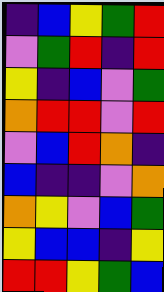[["indigo", "blue", "yellow", "green", "red"], ["violet", "green", "red", "indigo", "red"], ["yellow", "indigo", "blue", "violet", "green"], ["orange", "red", "red", "violet", "red"], ["violet", "blue", "red", "orange", "indigo"], ["blue", "indigo", "indigo", "violet", "orange"], ["orange", "yellow", "violet", "blue", "green"], ["yellow", "blue", "blue", "indigo", "yellow"], ["red", "red", "yellow", "green", "blue"]]